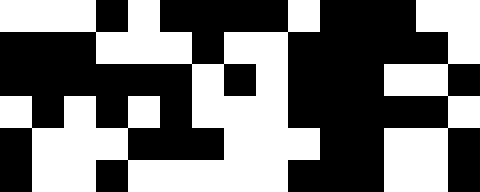[["white", "white", "white", "black", "white", "black", "black", "black", "black", "white", "black", "black", "black", "white", "white"], ["black", "black", "black", "white", "white", "white", "black", "white", "white", "black", "black", "black", "black", "black", "white"], ["black", "black", "black", "black", "black", "black", "white", "black", "white", "black", "black", "black", "white", "white", "black"], ["white", "black", "white", "black", "white", "black", "white", "white", "white", "black", "black", "black", "black", "black", "white"], ["black", "white", "white", "white", "black", "black", "black", "white", "white", "white", "black", "black", "white", "white", "black"], ["black", "white", "white", "black", "white", "white", "white", "white", "white", "black", "black", "black", "white", "white", "black"]]